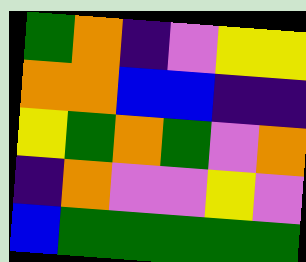[["green", "orange", "indigo", "violet", "yellow", "yellow"], ["orange", "orange", "blue", "blue", "indigo", "indigo"], ["yellow", "green", "orange", "green", "violet", "orange"], ["indigo", "orange", "violet", "violet", "yellow", "violet"], ["blue", "green", "green", "green", "green", "green"]]